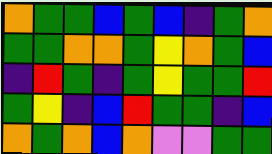[["orange", "green", "green", "blue", "green", "blue", "indigo", "green", "orange"], ["green", "green", "orange", "orange", "green", "yellow", "orange", "green", "blue"], ["indigo", "red", "green", "indigo", "green", "yellow", "green", "green", "red"], ["green", "yellow", "indigo", "blue", "red", "green", "green", "indigo", "blue"], ["orange", "green", "orange", "blue", "orange", "violet", "violet", "green", "green"]]